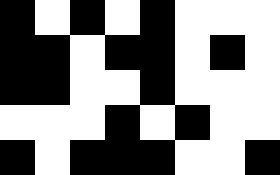[["black", "white", "black", "white", "black", "white", "white", "white"], ["black", "black", "white", "black", "black", "white", "black", "white"], ["black", "black", "white", "white", "black", "white", "white", "white"], ["white", "white", "white", "black", "white", "black", "white", "white"], ["black", "white", "black", "black", "black", "white", "white", "black"]]